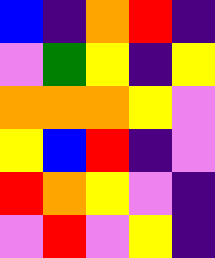[["blue", "indigo", "orange", "red", "indigo"], ["violet", "green", "yellow", "indigo", "yellow"], ["orange", "orange", "orange", "yellow", "violet"], ["yellow", "blue", "red", "indigo", "violet"], ["red", "orange", "yellow", "violet", "indigo"], ["violet", "red", "violet", "yellow", "indigo"]]